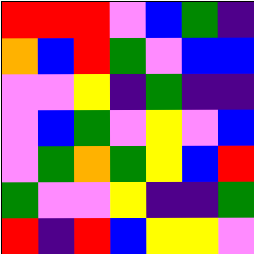[["red", "red", "red", "violet", "blue", "green", "indigo"], ["orange", "blue", "red", "green", "violet", "blue", "blue"], ["violet", "violet", "yellow", "indigo", "green", "indigo", "indigo"], ["violet", "blue", "green", "violet", "yellow", "violet", "blue"], ["violet", "green", "orange", "green", "yellow", "blue", "red"], ["green", "violet", "violet", "yellow", "indigo", "indigo", "green"], ["red", "indigo", "red", "blue", "yellow", "yellow", "violet"]]